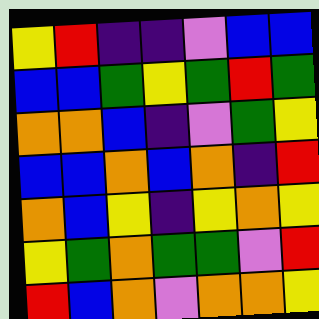[["yellow", "red", "indigo", "indigo", "violet", "blue", "blue"], ["blue", "blue", "green", "yellow", "green", "red", "green"], ["orange", "orange", "blue", "indigo", "violet", "green", "yellow"], ["blue", "blue", "orange", "blue", "orange", "indigo", "red"], ["orange", "blue", "yellow", "indigo", "yellow", "orange", "yellow"], ["yellow", "green", "orange", "green", "green", "violet", "red"], ["red", "blue", "orange", "violet", "orange", "orange", "yellow"]]